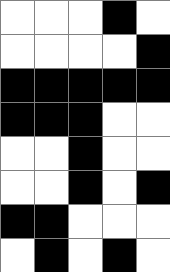[["white", "white", "white", "black", "white"], ["white", "white", "white", "white", "black"], ["black", "black", "black", "black", "black"], ["black", "black", "black", "white", "white"], ["white", "white", "black", "white", "white"], ["white", "white", "black", "white", "black"], ["black", "black", "white", "white", "white"], ["white", "black", "white", "black", "white"]]